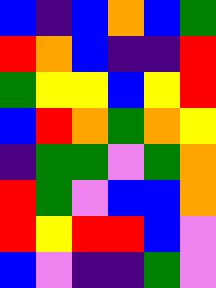[["blue", "indigo", "blue", "orange", "blue", "green"], ["red", "orange", "blue", "indigo", "indigo", "red"], ["green", "yellow", "yellow", "blue", "yellow", "red"], ["blue", "red", "orange", "green", "orange", "yellow"], ["indigo", "green", "green", "violet", "green", "orange"], ["red", "green", "violet", "blue", "blue", "orange"], ["red", "yellow", "red", "red", "blue", "violet"], ["blue", "violet", "indigo", "indigo", "green", "violet"]]